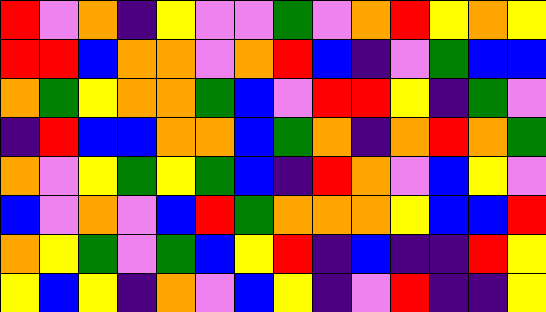[["red", "violet", "orange", "indigo", "yellow", "violet", "violet", "green", "violet", "orange", "red", "yellow", "orange", "yellow"], ["red", "red", "blue", "orange", "orange", "violet", "orange", "red", "blue", "indigo", "violet", "green", "blue", "blue"], ["orange", "green", "yellow", "orange", "orange", "green", "blue", "violet", "red", "red", "yellow", "indigo", "green", "violet"], ["indigo", "red", "blue", "blue", "orange", "orange", "blue", "green", "orange", "indigo", "orange", "red", "orange", "green"], ["orange", "violet", "yellow", "green", "yellow", "green", "blue", "indigo", "red", "orange", "violet", "blue", "yellow", "violet"], ["blue", "violet", "orange", "violet", "blue", "red", "green", "orange", "orange", "orange", "yellow", "blue", "blue", "red"], ["orange", "yellow", "green", "violet", "green", "blue", "yellow", "red", "indigo", "blue", "indigo", "indigo", "red", "yellow"], ["yellow", "blue", "yellow", "indigo", "orange", "violet", "blue", "yellow", "indigo", "violet", "red", "indigo", "indigo", "yellow"]]